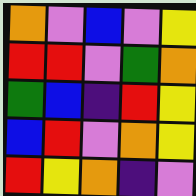[["orange", "violet", "blue", "violet", "yellow"], ["red", "red", "violet", "green", "orange"], ["green", "blue", "indigo", "red", "yellow"], ["blue", "red", "violet", "orange", "yellow"], ["red", "yellow", "orange", "indigo", "violet"]]